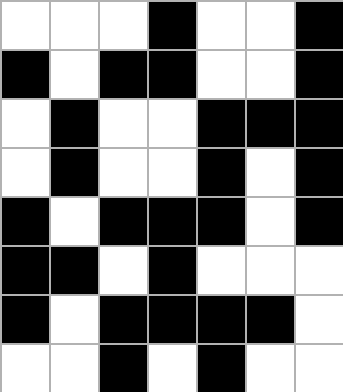[["white", "white", "white", "black", "white", "white", "black"], ["black", "white", "black", "black", "white", "white", "black"], ["white", "black", "white", "white", "black", "black", "black"], ["white", "black", "white", "white", "black", "white", "black"], ["black", "white", "black", "black", "black", "white", "black"], ["black", "black", "white", "black", "white", "white", "white"], ["black", "white", "black", "black", "black", "black", "white"], ["white", "white", "black", "white", "black", "white", "white"]]